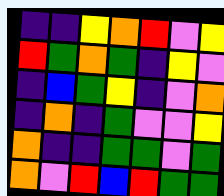[["indigo", "indigo", "yellow", "orange", "red", "violet", "yellow"], ["red", "green", "orange", "green", "indigo", "yellow", "violet"], ["indigo", "blue", "green", "yellow", "indigo", "violet", "orange"], ["indigo", "orange", "indigo", "green", "violet", "violet", "yellow"], ["orange", "indigo", "indigo", "green", "green", "violet", "green"], ["orange", "violet", "red", "blue", "red", "green", "green"]]